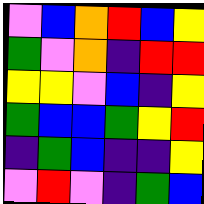[["violet", "blue", "orange", "red", "blue", "yellow"], ["green", "violet", "orange", "indigo", "red", "red"], ["yellow", "yellow", "violet", "blue", "indigo", "yellow"], ["green", "blue", "blue", "green", "yellow", "red"], ["indigo", "green", "blue", "indigo", "indigo", "yellow"], ["violet", "red", "violet", "indigo", "green", "blue"]]